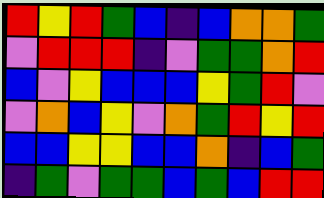[["red", "yellow", "red", "green", "blue", "indigo", "blue", "orange", "orange", "green"], ["violet", "red", "red", "red", "indigo", "violet", "green", "green", "orange", "red"], ["blue", "violet", "yellow", "blue", "blue", "blue", "yellow", "green", "red", "violet"], ["violet", "orange", "blue", "yellow", "violet", "orange", "green", "red", "yellow", "red"], ["blue", "blue", "yellow", "yellow", "blue", "blue", "orange", "indigo", "blue", "green"], ["indigo", "green", "violet", "green", "green", "blue", "green", "blue", "red", "red"]]